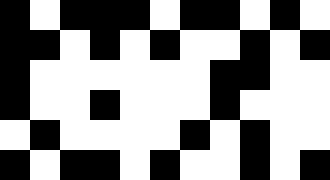[["black", "white", "black", "black", "black", "white", "black", "black", "white", "black", "white"], ["black", "black", "white", "black", "white", "black", "white", "white", "black", "white", "black"], ["black", "white", "white", "white", "white", "white", "white", "black", "black", "white", "white"], ["black", "white", "white", "black", "white", "white", "white", "black", "white", "white", "white"], ["white", "black", "white", "white", "white", "white", "black", "white", "black", "white", "white"], ["black", "white", "black", "black", "white", "black", "white", "white", "black", "white", "black"]]